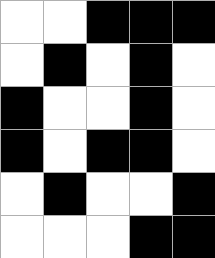[["white", "white", "black", "black", "black"], ["white", "black", "white", "black", "white"], ["black", "white", "white", "black", "white"], ["black", "white", "black", "black", "white"], ["white", "black", "white", "white", "black"], ["white", "white", "white", "black", "black"]]